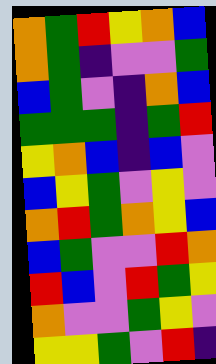[["orange", "green", "red", "yellow", "orange", "blue"], ["orange", "green", "indigo", "violet", "violet", "green"], ["blue", "green", "violet", "indigo", "orange", "blue"], ["green", "green", "green", "indigo", "green", "red"], ["yellow", "orange", "blue", "indigo", "blue", "violet"], ["blue", "yellow", "green", "violet", "yellow", "violet"], ["orange", "red", "green", "orange", "yellow", "blue"], ["blue", "green", "violet", "violet", "red", "orange"], ["red", "blue", "violet", "red", "green", "yellow"], ["orange", "violet", "violet", "green", "yellow", "violet"], ["yellow", "yellow", "green", "violet", "red", "indigo"]]